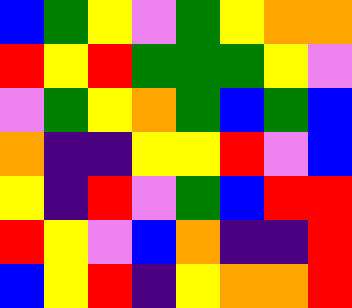[["blue", "green", "yellow", "violet", "green", "yellow", "orange", "orange"], ["red", "yellow", "red", "green", "green", "green", "yellow", "violet"], ["violet", "green", "yellow", "orange", "green", "blue", "green", "blue"], ["orange", "indigo", "indigo", "yellow", "yellow", "red", "violet", "blue"], ["yellow", "indigo", "red", "violet", "green", "blue", "red", "red"], ["red", "yellow", "violet", "blue", "orange", "indigo", "indigo", "red"], ["blue", "yellow", "red", "indigo", "yellow", "orange", "orange", "red"]]